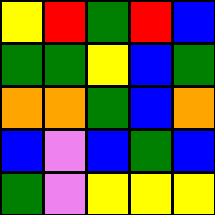[["yellow", "red", "green", "red", "blue"], ["green", "green", "yellow", "blue", "green"], ["orange", "orange", "green", "blue", "orange"], ["blue", "violet", "blue", "green", "blue"], ["green", "violet", "yellow", "yellow", "yellow"]]